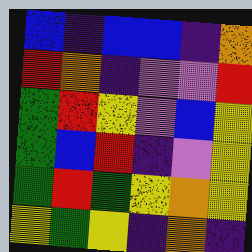[["blue", "indigo", "blue", "blue", "indigo", "orange"], ["red", "orange", "indigo", "violet", "violet", "red"], ["green", "red", "yellow", "violet", "blue", "yellow"], ["green", "blue", "red", "indigo", "violet", "yellow"], ["green", "red", "green", "yellow", "orange", "yellow"], ["yellow", "green", "yellow", "indigo", "orange", "indigo"]]